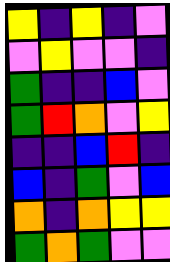[["yellow", "indigo", "yellow", "indigo", "violet"], ["violet", "yellow", "violet", "violet", "indigo"], ["green", "indigo", "indigo", "blue", "violet"], ["green", "red", "orange", "violet", "yellow"], ["indigo", "indigo", "blue", "red", "indigo"], ["blue", "indigo", "green", "violet", "blue"], ["orange", "indigo", "orange", "yellow", "yellow"], ["green", "orange", "green", "violet", "violet"]]